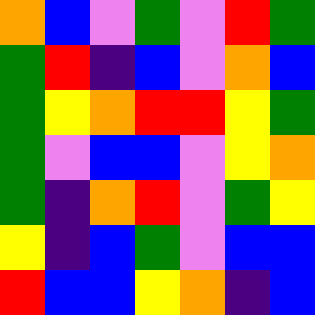[["orange", "blue", "violet", "green", "violet", "red", "green"], ["green", "red", "indigo", "blue", "violet", "orange", "blue"], ["green", "yellow", "orange", "red", "red", "yellow", "green"], ["green", "violet", "blue", "blue", "violet", "yellow", "orange"], ["green", "indigo", "orange", "red", "violet", "green", "yellow"], ["yellow", "indigo", "blue", "green", "violet", "blue", "blue"], ["red", "blue", "blue", "yellow", "orange", "indigo", "blue"]]